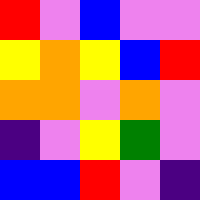[["red", "violet", "blue", "violet", "violet"], ["yellow", "orange", "yellow", "blue", "red"], ["orange", "orange", "violet", "orange", "violet"], ["indigo", "violet", "yellow", "green", "violet"], ["blue", "blue", "red", "violet", "indigo"]]